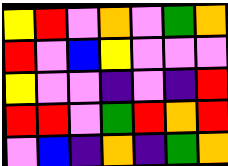[["yellow", "red", "violet", "orange", "violet", "green", "orange"], ["red", "violet", "blue", "yellow", "violet", "violet", "violet"], ["yellow", "violet", "violet", "indigo", "violet", "indigo", "red"], ["red", "red", "violet", "green", "red", "orange", "red"], ["violet", "blue", "indigo", "orange", "indigo", "green", "orange"]]